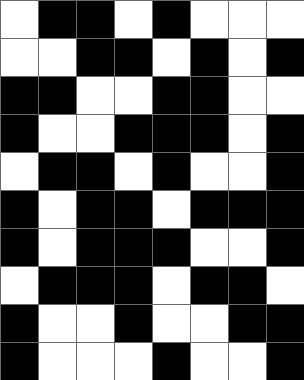[["white", "black", "black", "white", "black", "white", "white", "white"], ["white", "white", "black", "black", "white", "black", "white", "black"], ["black", "black", "white", "white", "black", "black", "white", "white"], ["black", "white", "white", "black", "black", "black", "white", "black"], ["white", "black", "black", "white", "black", "white", "white", "black"], ["black", "white", "black", "black", "white", "black", "black", "black"], ["black", "white", "black", "black", "black", "white", "white", "black"], ["white", "black", "black", "black", "white", "black", "black", "white"], ["black", "white", "white", "black", "white", "white", "black", "black"], ["black", "white", "white", "white", "black", "white", "white", "black"]]